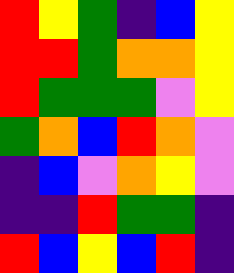[["red", "yellow", "green", "indigo", "blue", "yellow"], ["red", "red", "green", "orange", "orange", "yellow"], ["red", "green", "green", "green", "violet", "yellow"], ["green", "orange", "blue", "red", "orange", "violet"], ["indigo", "blue", "violet", "orange", "yellow", "violet"], ["indigo", "indigo", "red", "green", "green", "indigo"], ["red", "blue", "yellow", "blue", "red", "indigo"]]